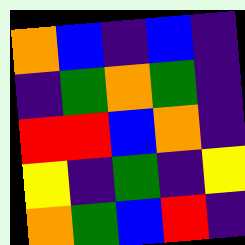[["orange", "blue", "indigo", "blue", "indigo"], ["indigo", "green", "orange", "green", "indigo"], ["red", "red", "blue", "orange", "indigo"], ["yellow", "indigo", "green", "indigo", "yellow"], ["orange", "green", "blue", "red", "indigo"]]